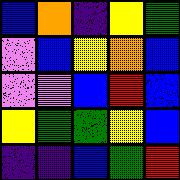[["blue", "orange", "indigo", "yellow", "green"], ["violet", "blue", "yellow", "orange", "blue"], ["violet", "violet", "blue", "red", "blue"], ["yellow", "green", "green", "yellow", "blue"], ["indigo", "indigo", "blue", "green", "red"]]